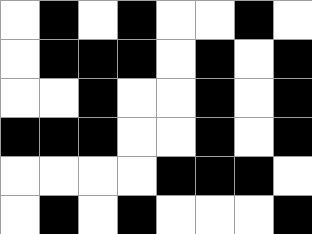[["white", "black", "white", "black", "white", "white", "black", "white"], ["white", "black", "black", "black", "white", "black", "white", "black"], ["white", "white", "black", "white", "white", "black", "white", "black"], ["black", "black", "black", "white", "white", "black", "white", "black"], ["white", "white", "white", "white", "black", "black", "black", "white"], ["white", "black", "white", "black", "white", "white", "white", "black"]]